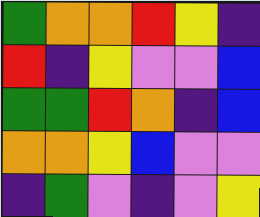[["green", "orange", "orange", "red", "yellow", "indigo"], ["red", "indigo", "yellow", "violet", "violet", "blue"], ["green", "green", "red", "orange", "indigo", "blue"], ["orange", "orange", "yellow", "blue", "violet", "violet"], ["indigo", "green", "violet", "indigo", "violet", "yellow"]]